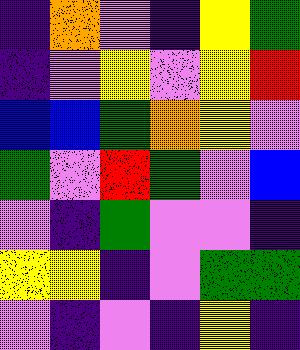[["indigo", "orange", "violet", "indigo", "yellow", "green"], ["indigo", "violet", "yellow", "violet", "yellow", "red"], ["blue", "blue", "green", "orange", "yellow", "violet"], ["green", "violet", "red", "green", "violet", "blue"], ["violet", "indigo", "green", "violet", "violet", "indigo"], ["yellow", "yellow", "indigo", "violet", "green", "green"], ["violet", "indigo", "violet", "indigo", "yellow", "indigo"]]